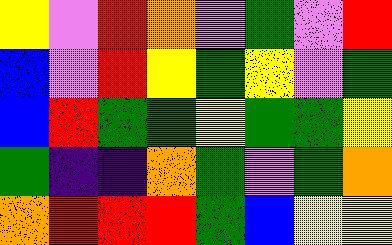[["yellow", "violet", "red", "orange", "violet", "green", "violet", "red"], ["blue", "violet", "red", "yellow", "green", "yellow", "violet", "green"], ["blue", "red", "green", "green", "yellow", "green", "green", "yellow"], ["green", "indigo", "indigo", "orange", "green", "violet", "green", "orange"], ["orange", "red", "red", "red", "green", "blue", "yellow", "yellow"]]